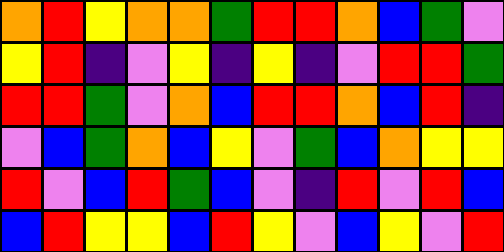[["orange", "red", "yellow", "orange", "orange", "green", "red", "red", "orange", "blue", "green", "violet"], ["yellow", "red", "indigo", "violet", "yellow", "indigo", "yellow", "indigo", "violet", "red", "red", "green"], ["red", "red", "green", "violet", "orange", "blue", "red", "red", "orange", "blue", "red", "indigo"], ["violet", "blue", "green", "orange", "blue", "yellow", "violet", "green", "blue", "orange", "yellow", "yellow"], ["red", "violet", "blue", "red", "green", "blue", "violet", "indigo", "red", "violet", "red", "blue"], ["blue", "red", "yellow", "yellow", "blue", "red", "yellow", "violet", "blue", "yellow", "violet", "red"]]